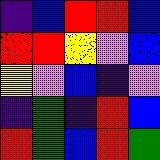[["indigo", "blue", "red", "red", "blue"], ["red", "red", "yellow", "violet", "blue"], ["yellow", "violet", "blue", "indigo", "violet"], ["indigo", "green", "indigo", "red", "blue"], ["red", "green", "blue", "red", "green"]]